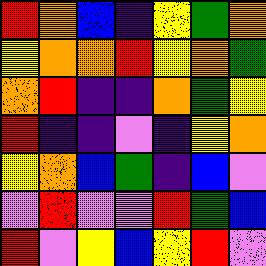[["red", "orange", "blue", "indigo", "yellow", "green", "orange"], ["yellow", "orange", "orange", "red", "yellow", "orange", "green"], ["orange", "red", "indigo", "indigo", "orange", "green", "yellow"], ["red", "indigo", "indigo", "violet", "indigo", "yellow", "orange"], ["yellow", "orange", "blue", "green", "indigo", "blue", "violet"], ["violet", "red", "violet", "violet", "red", "green", "blue"], ["red", "violet", "yellow", "blue", "yellow", "red", "violet"]]